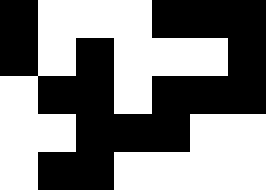[["black", "white", "white", "white", "black", "black", "black"], ["black", "white", "black", "white", "white", "white", "black"], ["white", "black", "black", "white", "black", "black", "black"], ["white", "white", "black", "black", "black", "white", "white"], ["white", "black", "black", "white", "white", "white", "white"]]